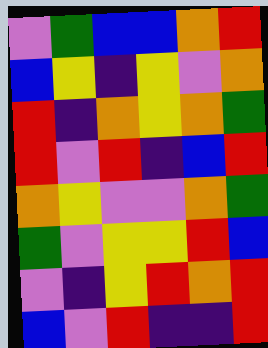[["violet", "green", "blue", "blue", "orange", "red"], ["blue", "yellow", "indigo", "yellow", "violet", "orange"], ["red", "indigo", "orange", "yellow", "orange", "green"], ["red", "violet", "red", "indigo", "blue", "red"], ["orange", "yellow", "violet", "violet", "orange", "green"], ["green", "violet", "yellow", "yellow", "red", "blue"], ["violet", "indigo", "yellow", "red", "orange", "red"], ["blue", "violet", "red", "indigo", "indigo", "red"]]